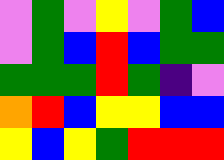[["violet", "green", "violet", "yellow", "violet", "green", "blue"], ["violet", "green", "blue", "red", "blue", "green", "green"], ["green", "green", "green", "red", "green", "indigo", "violet"], ["orange", "red", "blue", "yellow", "yellow", "blue", "blue"], ["yellow", "blue", "yellow", "green", "red", "red", "red"]]